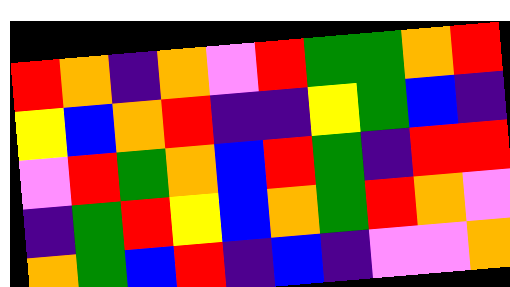[["red", "orange", "indigo", "orange", "violet", "red", "green", "green", "orange", "red"], ["yellow", "blue", "orange", "red", "indigo", "indigo", "yellow", "green", "blue", "indigo"], ["violet", "red", "green", "orange", "blue", "red", "green", "indigo", "red", "red"], ["indigo", "green", "red", "yellow", "blue", "orange", "green", "red", "orange", "violet"], ["orange", "green", "blue", "red", "indigo", "blue", "indigo", "violet", "violet", "orange"]]